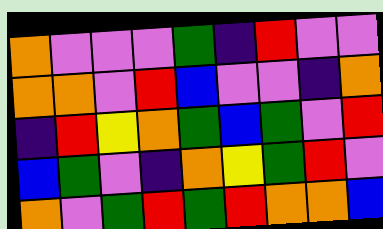[["orange", "violet", "violet", "violet", "green", "indigo", "red", "violet", "violet"], ["orange", "orange", "violet", "red", "blue", "violet", "violet", "indigo", "orange"], ["indigo", "red", "yellow", "orange", "green", "blue", "green", "violet", "red"], ["blue", "green", "violet", "indigo", "orange", "yellow", "green", "red", "violet"], ["orange", "violet", "green", "red", "green", "red", "orange", "orange", "blue"]]